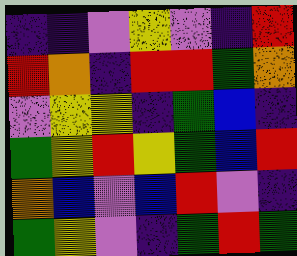[["indigo", "indigo", "violet", "yellow", "violet", "indigo", "red"], ["red", "orange", "indigo", "red", "red", "green", "orange"], ["violet", "yellow", "yellow", "indigo", "green", "blue", "indigo"], ["green", "yellow", "red", "yellow", "green", "blue", "red"], ["orange", "blue", "violet", "blue", "red", "violet", "indigo"], ["green", "yellow", "violet", "indigo", "green", "red", "green"]]